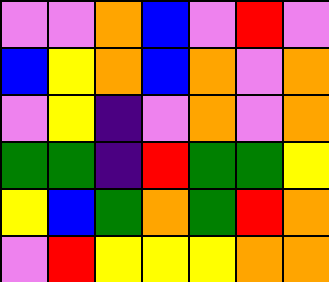[["violet", "violet", "orange", "blue", "violet", "red", "violet"], ["blue", "yellow", "orange", "blue", "orange", "violet", "orange"], ["violet", "yellow", "indigo", "violet", "orange", "violet", "orange"], ["green", "green", "indigo", "red", "green", "green", "yellow"], ["yellow", "blue", "green", "orange", "green", "red", "orange"], ["violet", "red", "yellow", "yellow", "yellow", "orange", "orange"]]